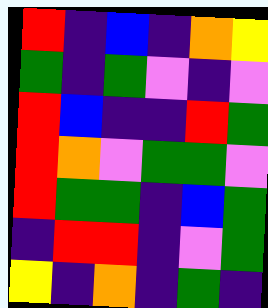[["red", "indigo", "blue", "indigo", "orange", "yellow"], ["green", "indigo", "green", "violet", "indigo", "violet"], ["red", "blue", "indigo", "indigo", "red", "green"], ["red", "orange", "violet", "green", "green", "violet"], ["red", "green", "green", "indigo", "blue", "green"], ["indigo", "red", "red", "indigo", "violet", "green"], ["yellow", "indigo", "orange", "indigo", "green", "indigo"]]